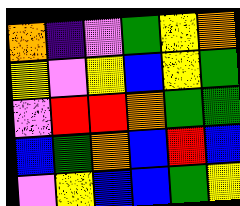[["orange", "indigo", "violet", "green", "yellow", "orange"], ["yellow", "violet", "yellow", "blue", "yellow", "green"], ["violet", "red", "red", "orange", "green", "green"], ["blue", "green", "orange", "blue", "red", "blue"], ["violet", "yellow", "blue", "blue", "green", "yellow"]]